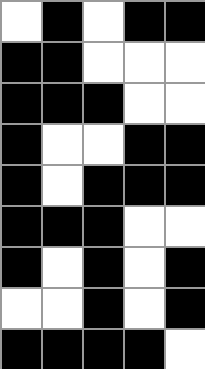[["white", "black", "white", "black", "black"], ["black", "black", "white", "white", "white"], ["black", "black", "black", "white", "white"], ["black", "white", "white", "black", "black"], ["black", "white", "black", "black", "black"], ["black", "black", "black", "white", "white"], ["black", "white", "black", "white", "black"], ["white", "white", "black", "white", "black"], ["black", "black", "black", "black", "white"]]